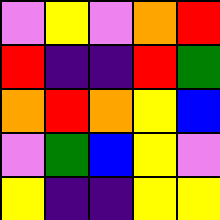[["violet", "yellow", "violet", "orange", "red"], ["red", "indigo", "indigo", "red", "green"], ["orange", "red", "orange", "yellow", "blue"], ["violet", "green", "blue", "yellow", "violet"], ["yellow", "indigo", "indigo", "yellow", "yellow"]]